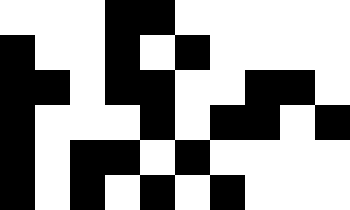[["white", "white", "white", "black", "black", "white", "white", "white", "white", "white"], ["black", "white", "white", "black", "white", "black", "white", "white", "white", "white"], ["black", "black", "white", "black", "black", "white", "white", "black", "black", "white"], ["black", "white", "white", "white", "black", "white", "black", "black", "white", "black"], ["black", "white", "black", "black", "white", "black", "white", "white", "white", "white"], ["black", "white", "black", "white", "black", "white", "black", "white", "white", "white"]]